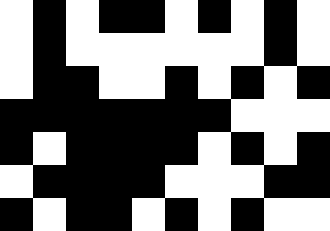[["white", "black", "white", "black", "black", "white", "black", "white", "black", "white"], ["white", "black", "white", "white", "white", "white", "white", "white", "black", "white"], ["white", "black", "black", "white", "white", "black", "white", "black", "white", "black"], ["black", "black", "black", "black", "black", "black", "black", "white", "white", "white"], ["black", "white", "black", "black", "black", "black", "white", "black", "white", "black"], ["white", "black", "black", "black", "black", "white", "white", "white", "black", "black"], ["black", "white", "black", "black", "white", "black", "white", "black", "white", "white"]]